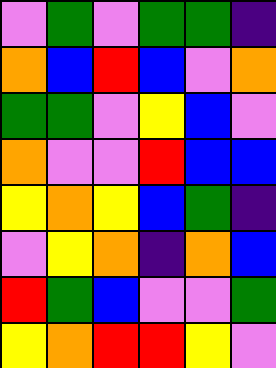[["violet", "green", "violet", "green", "green", "indigo"], ["orange", "blue", "red", "blue", "violet", "orange"], ["green", "green", "violet", "yellow", "blue", "violet"], ["orange", "violet", "violet", "red", "blue", "blue"], ["yellow", "orange", "yellow", "blue", "green", "indigo"], ["violet", "yellow", "orange", "indigo", "orange", "blue"], ["red", "green", "blue", "violet", "violet", "green"], ["yellow", "orange", "red", "red", "yellow", "violet"]]